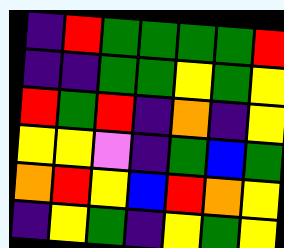[["indigo", "red", "green", "green", "green", "green", "red"], ["indigo", "indigo", "green", "green", "yellow", "green", "yellow"], ["red", "green", "red", "indigo", "orange", "indigo", "yellow"], ["yellow", "yellow", "violet", "indigo", "green", "blue", "green"], ["orange", "red", "yellow", "blue", "red", "orange", "yellow"], ["indigo", "yellow", "green", "indigo", "yellow", "green", "yellow"]]